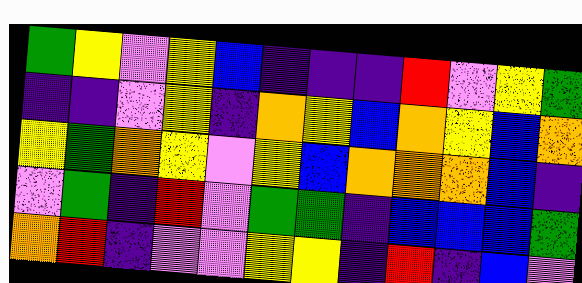[["green", "yellow", "violet", "yellow", "blue", "indigo", "indigo", "indigo", "red", "violet", "yellow", "green"], ["indigo", "indigo", "violet", "yellow", "indigo", "orange", "yellow", "blue", "orange", "yellow", "blue", "orange"], ["yellow", "green", "orange", "yellow", "violet", "yellow", "blue", "orange", "orange", "orange", "blue", "indigo"], ["violet", "green", "indigo", "red", "violet", "green", "green", "indigo", "blue", "blue", "blue", "green"], ["orange", "red", "indigo", "violet", "violet", "yellow", "yellow", "indigo", "red", "indigo", "blue", "violet"]]